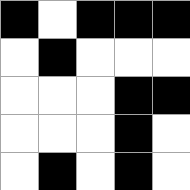[["black", "white", "black", "black", "black"], ["white", "black", "white", "white", "white"], ["white", "white", "white", "black", "black"], ["white", "white", "white", "black", "white"], ["white", "black", "white", "black", "white"]]